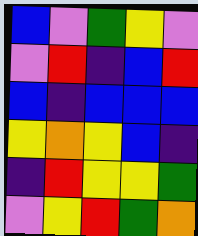[["blue", "violet", "green", "yellow", "violet"], ["violet", "red", "indigo", "blue", "red"], ["blue", "indigo", "blue", "blue", "blue"], ["yellow", "orange", "yellow", "blue", "indigo"], ["indigo", "red", "yellow", "yellow", "green"], ["violet", "yellow", "red", "green", "orange"]]